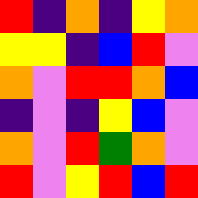[["red", "indigo", "orange", "indigo", "yellow", "orange"], ["yellow", "yellow", "indigo", "blue", "red", "violet"], ["orange", "violet", "red", "red", "orange", "blue"], ["indigo", "violet", "indigo", "yellow", "blue", "violet"], ["orange", "violet", "red", "green", "orange", "violet"], ["red", "violet", "yellow", "red", "blue", "red"]]